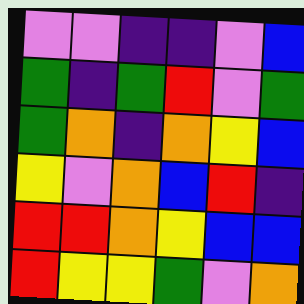[["violet", "violet", "indigo", "indigo", "violet", "blue"], ["green", "indigo", "green", "red", "violet", "green"], ["green", "orange", "indigo", "orange", "yellow", "blue"], ["yellow", "violet", "orange", "blue", "red", "indigo"], ["red", "red", "orange", "yellow", "blue", "blue"], ["red", "yellow", "yellow", "green", "violet", "orange"]]